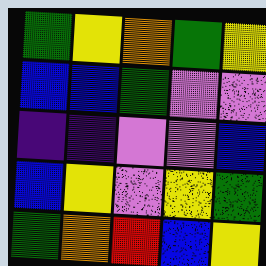[["green", "yellow", "orange", "green", "yellow"], ["blue", "blue", "green", "violet", "violet"], ["indigo", "indigo", "violet", "violet", "blue"], ["blue", "yellow", "violet", "yellow", "green"], ["green", "orange", "red", "blue", "yellow"]]